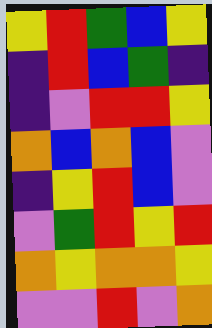[["yellow", "red", "green", "blue", "yellow"], ["indigo", "red", "blue", "green", "indigo"], ["indigo", "violet", "red", "red", "yellow"], ["orange", "blue", "orange", "blue", "violet"], ["indigo", "yellow", "red", "blue", "violet"], ["violet", "green", "red", "yellow", "red"], ["orange", "yellow", "orange", "orange", "yellow"], ["violet", "violet", "red", "violet", "orange"]]